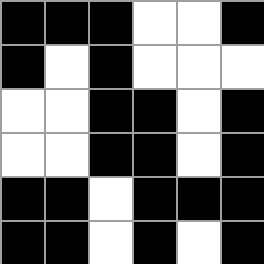[["black", "black", "black", "white", "white", "black"], ["black", "white", "black", "white", "white", "white"], ["white", "white", "black", "black", "white", "black"], ["white", "white", "black", "black", "white", "black"], ["black", "black", "white", "black", "black", "black"], ["black", "black", "white", "black", "white", "black"]]